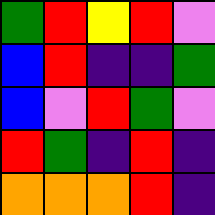[["green", "red", "yellow", "red", "violet"], ["blue", "red", "indigo", "indigo", "green"], ["blue", "violet", "red", "green", "violet"], ["red", "green", "indigo", "red", "indigo"], ["orange", "orange", "orange", "red", "indigo"]]